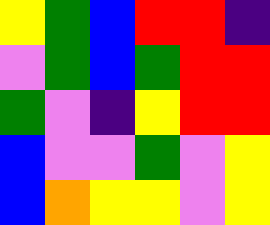[["yellow", "green", "blue", "red", "red", "indigo"], ["violet", "green", "blue", "green", "red", "red"], ["green", "violet", "indigo", "yellow", "red", "red"], ["blue", "violet", "violet", "green", "violet", "yellow"], ["blue", "orange", "yellow", "yellow", "violet", "yellow"]]